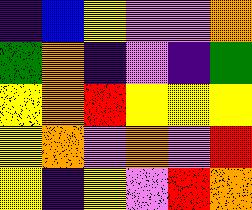[["indigo", "blue", "yellow", "violet", "violet", "orange"], ["green", "orange", "indigo", "violet", "indigo", "green"], ["yellow", "orange", "red", "yellow", "yellow", "yellow"], ["yellow", "orange", "violet", "orange", "violet", "red"], ["yellow", "indigo", "yellow", "violet", "red", "orange"]]